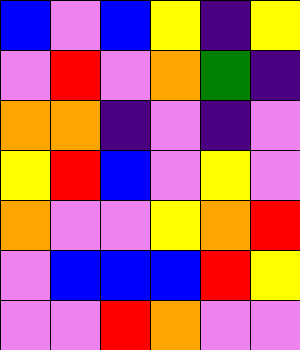[["blue", "violet", "blue", "yellow", "indigo", "yellow"], ["violet", "red", "violet", "orange", "green", "indigo"], ["orange", "orange", "indigo", "violet", "indigo", "violet"], ["yellow", "red", "blue", "violet", "yellow", "violet"], ["orange", "violet", "violet", "yellow", "orange", "red"], ["violet", "blue", "blue", "blue", "red", "yellow"], ["violet", "violet", "red", "orange", "violet", "violet"]]